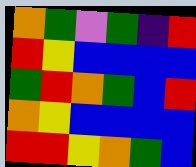[["orange", "green", "violet", "green", "indigo", "red"], ["red", "yellow", "blue", "blue", "blue", "blue"], ["green", "red", "orange", "green", "blue", "red"], ["orange", "yellow", "blue", "blue", "blue", "blue"], ["red", "red", "yellow", "orange", "green", "blue"]]